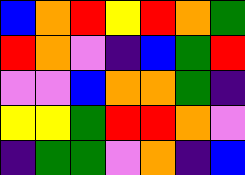[["blue", "orange", "red", "yellow", "red", "orange", "green"], ["red", "orange", "violet", "indigo", "blue", "green", "red"], ["violet", "violet", "blue", "orange", "orange", "green", "indigo"], ["yellow", "yellow", "green", "red", "red", "orange", "violet"], ["indigo", "green", "green", "violet", "orange", "indigo", "blue"]]